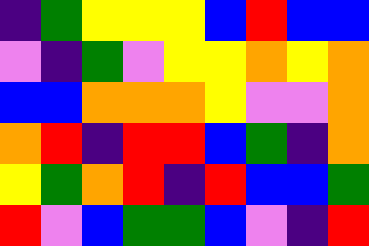[["indigo", "green", "yellow", "yellow", "yellow", "blue", "red", "blue", "blue"], ["violet", "indigo", "green", "violet", "yellow", "yellow", "orange", "yellow", "orange"], ["blue", "blue", "orange", "orange", "orange", "yellow", "violet", "violet", "orange"], ["orange", "red", "indigo", "red", "red", "blue", "green", "indigo", "orange"], ["yellow", "green", "orange", "red", "indigo", "red", "blue", "blue", "green"], ["red", "violet", "blue", "green", "green", "blue", "violet", "indigo", "red"]]